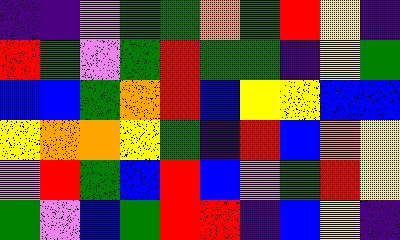[["indigo", "indigo", "violet", "green", "green", "orange", "green", "red", "yellow", "indigo"], ["red", "green", "violet", "green", "red", "green", "green", "indigo", "yellow", "green"], ["blue", "blue", "green", "orange", "red", "blue", "yellow", "yellow", "blue", "blue"], ["yellow", "orange", "orange", "yellow", "green", "indigo", "red", "blue", "orange", "yellow"], ["violet", "red", "green", "blue", "red", "blue", "violet", "green", "red", "yellow"], ["green", "violet", "blue", "green", "red", "red", "indigo", "blue", "yellow", "indigo"]]